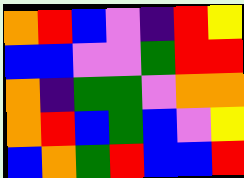[["orange", "red", "blue", "violet", "indigo", "red", "yellow"], ["blue", "blue", "violet", "violet", "green", "red", "red"], ["orange", "indigo", "green", "green", "violet", "orange", "orange"], ["orange", "red", "blue", "green", "blue", "violet", "yellow"], ["blue", "orange", "green", "red", "blue", "blue", "red"]]